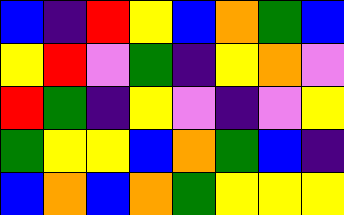[["blue", "indigo", "red", "yellow", "blue", "orange", "green", "blue"], ["yellow", "red", "violet", "green", "indigo", "yellow", "orange", "violet"], ["red", "green", "indigo", "yellow", "violet", "indigo", "violet", "yellow"], ["green", "yellow", "yellow", "blue", "orange", "green", "blue", "indigo"], ["blue", "orange", "blue", "orange", "green", "yellow", "yellow", "yellow"]]